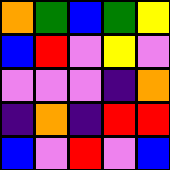[["orange", "green", "blue", "green", "yellow"], ["blue", "red", "violet", "yellow", "violet"], ["violet", "violet", "violet", "indigo", "orange"], ["indigo", "orange", "indigo", "red", "red"], ["blue", "violet", "red", "violet", "blue"]]